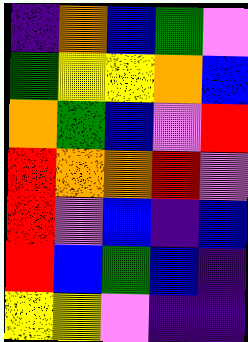[["indigo", "orange", "blue", "green", "violet"], ["green", "yellow", "yellow", "orange", "blue"], ["orange", "green", "blue", "violet", "red"], ["red", "orange", "orange", "red", "violet"], ["red", "violet", "blue", "indigo", "blue"], ["red", "blue", "green", "blue", "indigo"], ["yellow", "yellow", "violet", "indigo", "indigo"]]